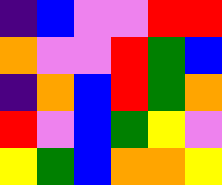[["indigo", "blue", "violet", "violet", "red", "red"], ["orange", "violet", "violet", "red", "green", "blue"], ["indigo", "orange", "blue", "red", "green", "orange"], ["red", "violet", "blue", "green", "yellow", "violet"], ["yellow", "green", "blue", "orange", "orange", "yellow"]]